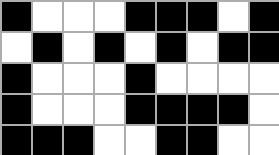[["black", "white", "white", "white", "black", "black", "black", "white", "black"], ["white", "black", "white", "black", "white", "black", "white", "black", "black"], ["black", "white", "white", "white", "black", "white", "white", "white", "white"], ["black", "white", "white", "white", "black", "black", "black", "black", "white"], ["black", "black", "black", "white", "white", "black", "black", "white", "white"]]